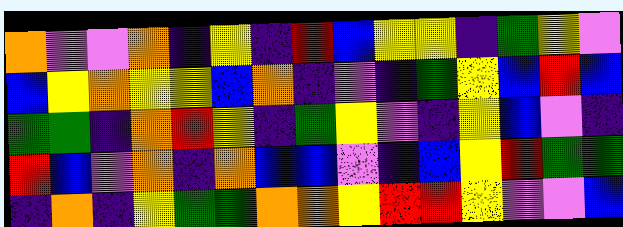[["orange", "violet", "violet", "orange", "indigo", "yellow", "indigo", "red", "blue", "yellow", "yellow", "indigo", "green", "yellow", "violet"], ["blue", "yellow", "orange", "yellow", "yellow", "blue", "orange", "indigo", "violet", "indigo", "green", "yellow", "blue", "red", "blue"], ["green", "green", "indigo", "orange", "red", "yellow", "indigo", "green", "yellow", "violet", "indigo", "yellow", "blue", "violet", "indigo"], ["red", "blue", "violet", "orange", "indigo", "orange", "blue", "blue", "violet", "indigo", "blue", "yellow", "red", "green", "green"], ["indigo", "orange", "indigo", "yellow", "green", "green", "orange", "orange", "yellow", "red", "red", "yellow", "violet", "violet", "blue"]]